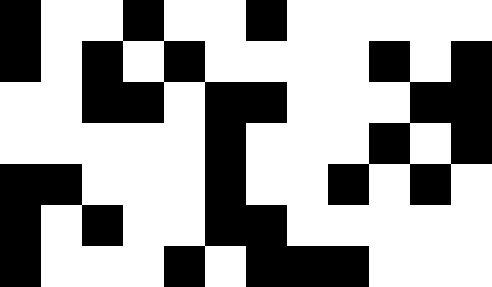[["black", "white", "white", "black", "white", "white", "black", "white", "white", "white", "white", "white"], ["black", "white", "black", "white", "black", "white", "white", "white", "white", "black", "white", "black"], ["white", "white", "black", "black", "white", "black", "black", "white", "white", "white", "black", "black"], ["white", "white", "white", "white", "white", "black", "white", "white", "white", "black", "white", "black"], ["black", "black", "white", "white", "white", "black", "white", "white", "black", "white", "black", "white"], ["black", "white", "black", "white", "white", "black", "black", "white", "white", "white", "white", "white"], ["black", "white", "white", "white", "black", "white", "black", "black", "black", "white", "white", "white"]]